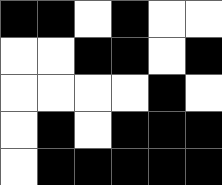[["black", "black", "white", "black", "white", "white"], ["white", "white", "black", "black", "white", "black"], ["white", "white", "white", "white", "black", "white"], ["white", "black", "white", "black", "black", "black"], ["white", "black", "black", "black", "black", "black"]]